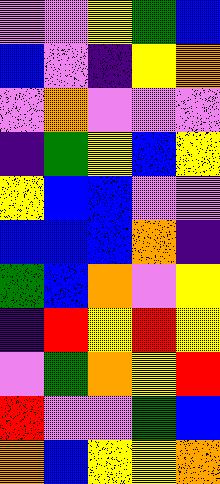[["violet", "violet", "yellow", "green", "blue"], ["blue", "violet", "indigo", "yellow", "orange"], ["violet", "orange", "violet", "violet", "violet"], ["indigo", "green", "yellow", "blue", "yellow"], ["yellow", "blue", "blue", "violet", "violet"], ["blue", "blue", "blue", "orange", "indigo"], ["green", "blue", "orange", "violet", "yellow"], ["indigo", "red", "yellow", "red", "yellow"], ["violet", "green", "orange", "yellow", "red"], ["red", "violet", "violet", "green", "blue"], ["orange", "blue", "yellow", "yellow", "orange"]]